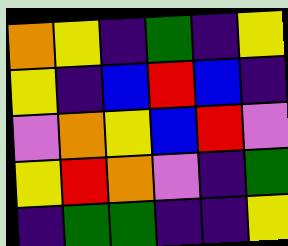[["orange", "yellow", "indigo", "green", "indigo", "yellow"], ["yellow", "indigo", "blue", "red", "blue", "indigo"], ["violet", "orange", "yellow", "blue", "red", "violet"], ["yellow", "red", "orange", "violet", "indigo", "green"], ["indigo", "green", "green", "indigo", "indigo", "yellow"]]